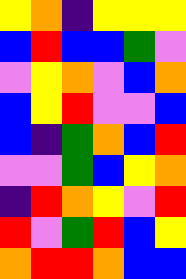[["yellow", "orange", "indigo", "yellow", "yellow", "yellow"], ["blue", "red", "blue", "blue", "green", "violet"], ["violet", "yellow", "orange", "violet", "blue", "orange"], ["blue", "yellow", "red", "violet", "violet", "blue"], ["blue", "indigo", "green", "orange", "blue", "red"], ["violet", "violet", "green", "blue", "yellow", "orange"], ["indigo", "red", "orange", "yellow", "violet", "red"], ["red", "violet", "green", "red", "blue", "yellow"], ["orange", "red", "red", "orange", "blue", "blue"]]